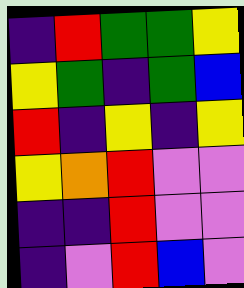[["indigo", "red", "green", "green", "yellow"], ["yellow", "green", "indigo", "green", "blue"], ["red", "indigo", "yellow", "indigo", "yellow"], ["yellow", "orange", "red", "violet", "violet"], ["indigo", "indigo", "red", "violet", "violet"], ["indigo", "violet", "red", "blue", "violet"]]